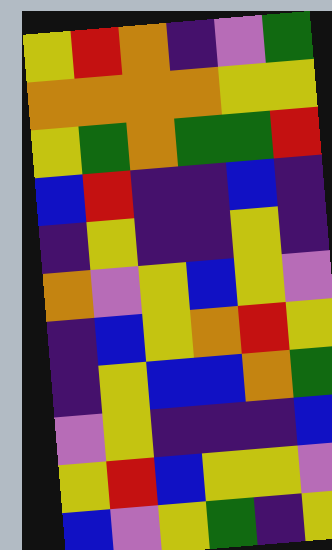[["yellow", "red", "orange", "indigo", "violet", "green"], ["orange", "orange", "orange", "orange", "yellow", "yellow"], ["yellow", "green", "orange", "green", "green", "red"], ["blue", "red", "indigo", "indigo", "blue", "indigo"], ["indigo", "yellow", "indigo", "indigo", "yellow", "indigo"], ["orange", "violet", "yellow", "blue", "yellow", "violet"], ["indigo", "blue", "yellow", "orange", "red", "yellow"], ["indigo", "yellow", "blue", "blue", "orange", "green"], ["violet", "yellow", "indigo", "indigo", "indigo", "blue"], ["yellow", "red", "blue", "yellow", "yellow", "violet"], ["blue", "violet", "yellow", "green", "indigo", "yellow"]]